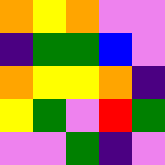[["orange", "yellow", "orange", "violet", "violet"], ["indigo", "green", "green", "blue", "violet"], ["orange", "yellow", "yellow", "orange", "indigo"], ["yellow", "green", "violet", "red", "green"], ["violet", "violet", "green", "indigo", "violet"]]